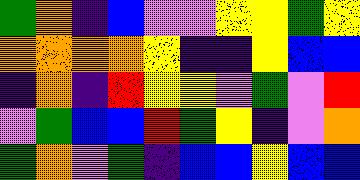[["green", "orange", "indigo", "blue", "violet", "violet", "yellow", "yellow", "green", "yellow"], ["orange", "orange", "orange", "orange", "yellow", "indigo", "indigo", "yellow", "blue", "blue"], ["indigo", "orange", "indigo", "red", "yellow", "yellow", "violet", "green", "violet", "red"], ["violet", "green", "blue", "blue", "red", "green", "yellow", "indigo", "violet", "orange"], ["green", "orange", "violet", "green", "indigo", "blue", "blue", "yellow", "blue", "blue"]]